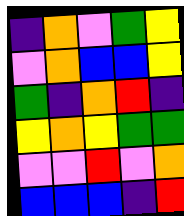[["indigo", "orange", "violet", "green", "yellow"], ["violet", "orange", "blue", "blue", "yellow"], ["green", "indigo", "orange", "red", "indigo"], ["yellow", "orange", "yellow", "green", "green"], ["violet", "violet", "red", "violet", "orange"], ["blue", "blue", "blue", "indigo", "red"]]